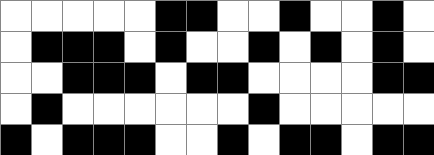[["white", "white", "white", "white", "white", "black", "black", "white", "white", "black", "white", "white", "black", "white"], ["white", "black", "black", "black", "white", "black", "white", "white", "black", "white", "black", "white", "black", "white"], ["white", "white", "black", "black", "black", "white", "black", "black", "white", "white", "white", "white", "black", "black"], ["white", "black", "white", "white", "white", "white", "white", "white", "black", "white", "white", "white", "white", "white"], ["black", "white", "black", "black", "black", "white", "white", "black", "white", "black", "black", "white", "black", "black"]]